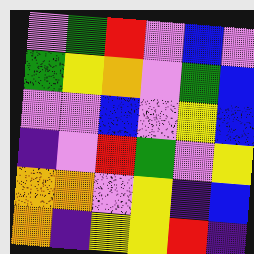[["violet", "green", "red", "violet", "blue", "violet"], ["green", "yellow", "orange", "violet", "green", "blue"], ["violet", "violet", "blue", "violet", "yellow", "blue"], ["indigo", "violet", "red", "green", "violet", "yellow"], ["orange", "orange", "violet", "yellow", "indigo", "blue"], ["orange", "indigo", "yellow", "yellow", "red", "indigo"]]